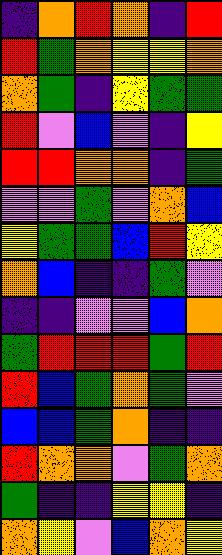[["indigo", "orange", "red", "orange", "indigo", "red"], ["red", "green", "orange", "yellow", "yellow", "orange"], ["orange", "green", "indigo", "yellow", "green", "green"], ["red", "violet", "blue", "violet", "indigo", "yellow"], ["red", "red", "orange", "orange", "indigo", "green"], ["violet", "violet", "green", "violet", "orange", "blue"], ["yellow", "green", "green", "blue", "red", "yellow"], ["orange", "blue", "indigo", "indigo", "green", "violet"], ["indigo", "indigo", "violet", "violet", "blue", "orange"], ["green", "red", "red", "red", "green", "red"], ["red", "blue", "green", "orange", "green", "violet"], ["blue", "blue", "green", "orange", "indigo", "indigo"], ["red", "orange", "orange", "violet", "green", "orange"], ["green", "indigo", "indigo", "yellow", "yellow", "indigo"], ["orange", "yellow", "violet", "blue", "orange", "yellow"]]